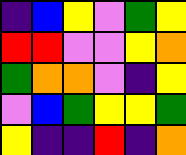[["indigo", "blue", "yellow", "violet", "green", "yellow"], ["red", "red", "violet", "violet", "yellow", "orange"], ["green", "orange", "orange", "violet", "indigo", "yellow"], ["violet", "blue", "green", "yellow", "yellow", "green"], ["yellow", "indigo", "indigo", "red", "indigo", "orange"]]